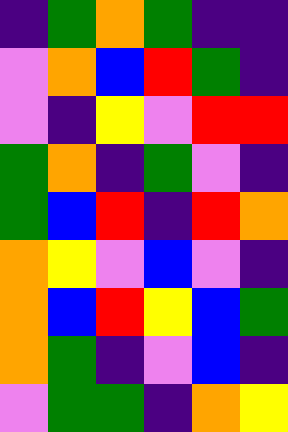[["indigo", "green", "orange", "green", "indigo", "indigo"], ["violet", "orange", "blue", "red", "green", "indigo"], ["violet", "indigo", "yellow", "violet", "red", "red"], ["green", "orange", "indigo", "green", "violet", "indigo"], ["green", "blue", "red", "indigo", "red", "orange"], ["orange", "yellow", "violet", "blue", "violet", "indigo"], ["orange", "blue", "red", "yellow", "blue", "green"], ["orange", "green", "indigo", "violet", "blue", "indigo"], ["violet", "green", "green", "indigo", "orange", "yellow"]]